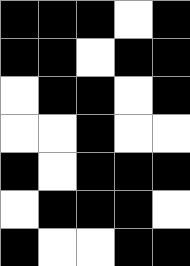[["black", "black", "black", "white", "black"], ["black", "black", "white", "black", "black"], ["white", "black", "black", "white", "black"], ["white", "white", "black", "white", "white"], ["black", "white", "black", "black", "black"], ["white", "black", "black", "black", "white"], ["black", "white", "white", "black", "black"]]